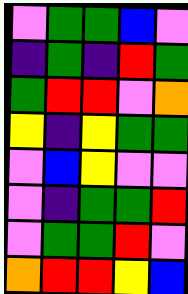[["violet", "green", "green", "blue", "violet"], ["indigo", "green", "indigo", "red", "green"], ["green", "red", "red", "violet", "orange"], ["yellow", "indigo", "yellow", "green", "green"], ["violet", "blue", "yellow", "violet", "violet"], ["violet", "indigo", "green", "green", "red"], ["violet", "green", "green", "red", "violet"], ["orange", "red", "red", "yellow", "blue"]]